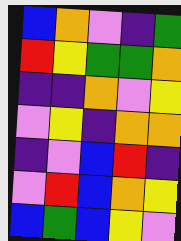[["blue", "orange", "violet", "indigo", "green"], ["red", "yellow", "green", "green", "orange"], ["indigo", "indigo", "orange", "violet", "yellow"], ["violet", "yellow", "indigo", "orange", "orange"], ["indigo", "violet", "blue", "red", "indigo"], ["violet", "red", "blue", "orange", "yellow"], ["blue", "green", "blue", "yellow", "violet"]]